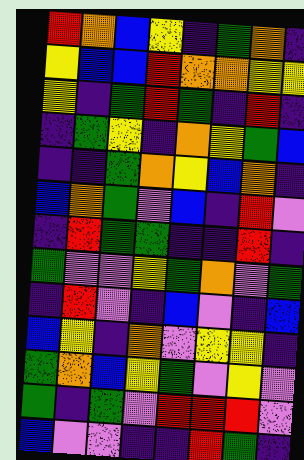[["red", "orange", "blue", "yellow", "indigo", "green", "orange", "indigo"], ["yellow", "blue", "blue", "red", "orange", "orange", "yellow", "yellow"], ["yellow", "indigo", "green", "red", "green", "indigo", "red", "indigo"], ["indigo", "green", "yellow", "indigo", "orange", "yellow", "green", "blue"], ["indigo", "indigo", "green", "orange", "yellow", "blue", "orange", "indigo"], ["blue", "orange", "green", "violet", "blue", "indigo", "red", "violet"], ["indigo", "red", "green", "green", "indigo", "indigo", "red", "indigo"], ["green", "violet", "violet", "yellow", "green", "orange", "violet", "green"], ["indigo", "red", "violet", "indigo", "blue", "violet", "indigo", "blue"], ["blue", "yellow", "indigo", "orange", "violet", "yellow", "yellow", "indigo"], ["green", "orange", "blue", "yellow", "green", "violet", "yellow", "violet"], ["green", "indigo", "green", "violet", "red", "red", "red", "violet"], ["blue", "violet", "violet", "indigo", "indigo", "red", "green", "indigo"]]